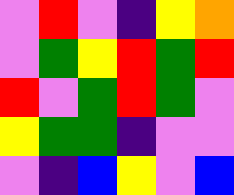[["violet", "red", "violet", "indigo", "yellow", "orange"], ["violet", "green", "yellow", "red", "green", "red"], ["red", "violet", "green", "red", "green", "violet"], ["yellow", "green", "green", "indigo", "violet", "violet"], ["violet", "indigo", "blue", "yellow", "violet", "blue"]]